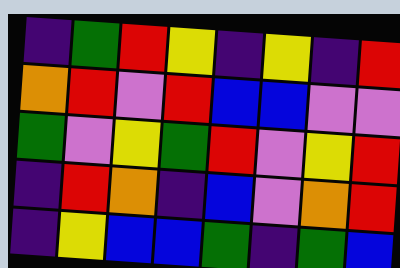[["indigo", "green", "red", "yellow", "indigo", "yellow", "indigo", "red"], ["orange", "red", "violet", "red", "blue", "blue", "violet", "violet"], ["green", "violet", "yellow", "green", "red", "violet", "yellow", "red"], ["indigo", "red", "orange", "indigo", "blue", "violet", "orange", "red"], ["indigo", "yellow", "blue", "blue", "green", "indigo", "green", "blue"]]